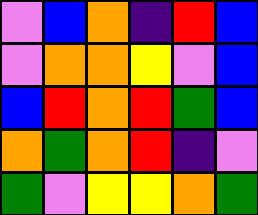[["violet", "blue", "orange", "indigo", "red", "blue"], ["violet", "orange", "orange", "yellow", "violet", "blue"], ["blue", "red", "orange", "red", "green", "blue"], ["orange", "green", "orange", "red", "indigo", "violet"], ["green", "violet", "yellow", "yellow", "orange", "green"]]